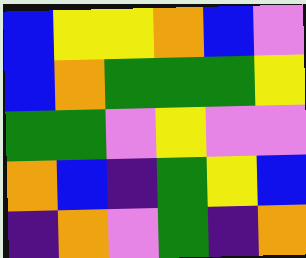[["blue", "yellow", "yellow", "orange", "blue", "violet"], ["blue", "orange", "green", "green", "green", "yellow"], ["green", "green", "violet", "yellow", "violet", "violet"], ["orange", "blue", "indigo", "green", "yellow", "blue"], ["indigo", "orange", "violet", "green", "indigo", "orange"]]